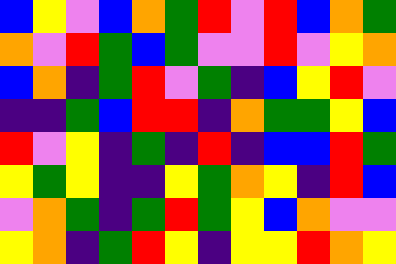[["blue", "yellow", "violet", "blue", "orange", "green", "red", "violet", "red", "blue", "orange", "green"], ["orange", "violet", "red", "green", "blue", "green", "violet", "violet", "red", "violet", "yellow", "orange"], ["blue", "orange", "indigo", "green", "red", "violet", "green", "indigo", "blue", "yellow", "red", "violet"], ["indigo", "indigo", "green", "blue", "red", "red", "indigo", "orange", "green", "green", "yellow", "blue"], ["red", "violet", "yellow", "indigo", "green", "indigo", "red", "indigo", "blue", "blue", "red", "green"], ["yellow", "green", "yellow", "indigo", "indigo", "yellow", "green", "orange", "yellow", "indigo", "red", "blue"], ["violet", "orange", "green", "indigo", "green", "red", "green", "yellow", "blue", "orange", "violet", "violet"], ["yellow", "orange", "indigo", "green", "red", "yellow", "indigo", "yellow", "yellow", "red", "orange", "yellow"]]